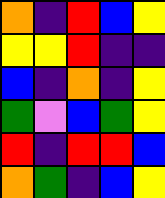[["orange", "indigo", "red", "blue", "yellow"], ["yellow", "yellow", "red", "indigo", "indigo"], ["blue", "indigo", "orange", "indigo", "yellow"], ["green", "violet", "blue", "green", "yellow"], ["red", "indigo", "red", "red", "blue"], ["orange", "green", "indigo", "blue", "yellow"]]